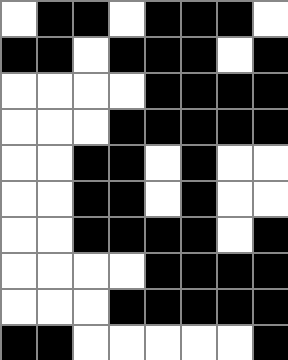[["white", "black", "black", "white", "black", "black", "black", "white"], ["black", "black", "white", "black", "black", "black", "white", "black"], ["white", "white", "white", "white", "black", "black", "black", "black"], ["white", "white", "white", "black", "black", "black", "black", "black"], ["white", "white", "black", "black", "white", "black", "white", "white"], ["white", "white", "black", "black", "white", "black", "white", "white"], ["white", "white", "black", "black", "black", "black", "white", "black"], ["white", "white", "white", "white", "black", "black", "black", "black"], ["white", "white", "white", "black", "black", "black", "black", "black"], ["black", "black", "white", "white", "white", "white", "white", "black"]]